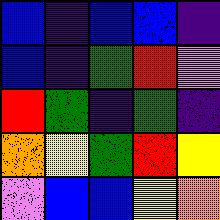[["blue", "indigo", "blue", "blue", "indigo"], ["blue", "indigo", "green", "red", "violet"], ["red", "green", "indigo", "green", "indigo"], ["orange", "yellow", "green", "red", "yellow"], ["violet", "blue", "blue", "yellow", "orange"]]